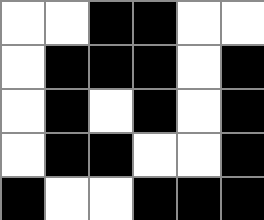[["white", "white", "black", "black", "white", "white"], ["white", "black", "black", "black", "white", "black"], ["white", "black", "white", "black", "white", "black"], ["white", "black", "black", "white", "white", "black"], ["black", "white", "white", "black", "black", "black"]]